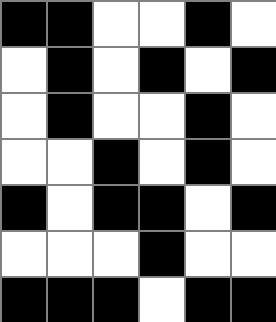[["black", "black", "white", "white", "black", "white"], ["white", "black", "white", "black", "white", "black"], ["white", "black", "white", "white", "black", "white"], ["white", "white", "black", "white", "black", "white"], ["black", "white", "black", "black", "white", "black"], ["white", "white", "white", "black", "white", "white"], ["black", "black", "black", "white", "black", "black"]]